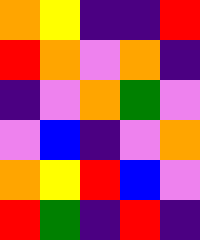[["orange", "yellow", "indigo", "indigo", "red"], ["red", "orange", "violet", "orange", "indigo"], ["indigo", "violet", "orange", "green", "violet"], ["violet", "blue", "indigo", "violet", "orange"], ["orange", "yellow", "red", "blue", "violet"], ["red", "green", "indigo", "red", "indigo"]]